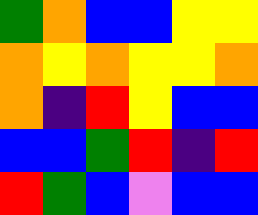[["green", "orange", "blue", "blue", "yellow", "yellow"], ["orange", "yellow", "orange", "yellow", "yellow", "orange"], ["orange", "indigo", "red", "yellow", "blue", "blue"], ["blue", "blue", "green", "red", "indigo", "red"], ["red", "green", "blue", "violet", "blue", "blue"]]